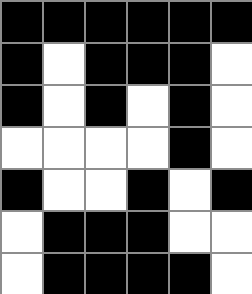[["black", "black", "black", "black", "black", "black"], ["black", "white", "black", "black", "black", "white"], ["black", "white", "black", "white", "black", "white"], ["white", "white", "white", "white", "black", "white"], ["black", "white", "white", "black", "white", "black"], ["white", "black", "black", "black", "white", "white"], ["white", "black", "black", "black", "black", "white"]]